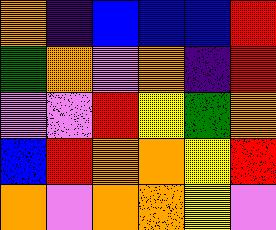[["orange", "indigo", "blue", "blue", "blue", "red"], ["green", "orange", "violet", "orange", "indigo", "red"], ["violet", "violet", "red", "yellow", "green", "orange"], ["blue", "red", "orange", "orange", "yellow", "red"], ["orange", "violet", "orange", "orange", "yellow", "violet"]]